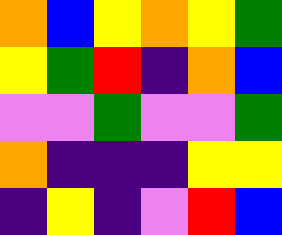[["orange", "blue", "yellow", "orange", "yellow", "green"], ["yellow", "green", "red", "indigo", "orange", "blue"], ["violet", "violet", "green", "violet", "violet", "green"], ["orange", "indigo", "indigo", "indigo", "yellow", "yellow"], ["indigo", "yellow", "indigo", "violet", "red", "blue"]]